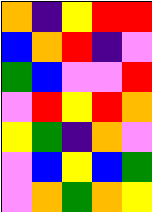[["orange", "indigo", "yellow", "red", "red"], ["blue", "orange", "red", "indigo", "violet"], ["green", "blue", "violet", "violet", "red"], ["violet", "red", "yellow", "red", "orange"], ["yellow", "green", "indigo", "orange", "violet"], ["violet", "blue", "yellow", "blue", "green"], ["violet", "orange", "green", "orange", "yellow"]]